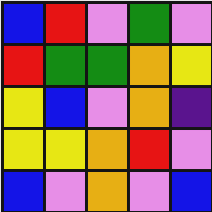[["blue", "red", "violet", "green", "violet"], ["red", "green", "green", "orange", "yellow"], ["yellow", "blue", "violet", "orange", "indigo"], ["yellow", "yellow", "orange", "red", "violet"], ["blue", "violet", "orange", "violet", "blue"]]